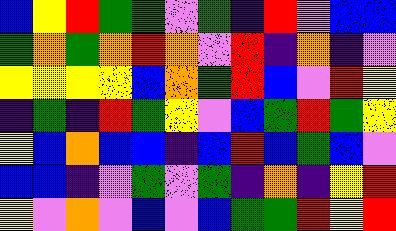[["blue", "yellow", "red", "green", "green", "violet", "green", "indigo", "red", "violet", "blue", "blue"], ["green", "orange", "green", "orange", "red", "orange", "violet", "red", "indigo", "orange", "indigo", "violet"], ["yellow", "yellow", "yellow", "yellow", "blue", "orange", "green", "red", "blue", "violet", "red", "yellow"], ["indigo", "green", "indigo", "red", "green", "yellow", "violet", "blue", "green", "red", "green", "yellow"], ["yellow", "blue", "orange", "blue", "blue", "indigo", "blue", "red", "blue", "green", "blue", "violet"], ["blue", "blue", "indigo", "violet", "green", "violet", "green", "indigo", "orange", "indigo", "yellow", "red"], ["yellow", "violet", "orange", "violet", "blue", "violet", "blue", "green", "green", "red", "yellow", "red"]]